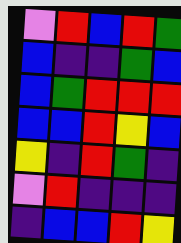[["violet", "red", "blue", "red", "green"], ["blue", "indigo", "indigo", "green", "blue"], ["blue", "green", "red", "red", "red"], ["blue", "blue", "red", "yellow", "blue"], ["yellow", "indigo", "red", "green", "indigo"], ["violet", "red", "indigo", "indigo", "indigo"], ["indigo", "blue", "blue", "red", "yellow"]]